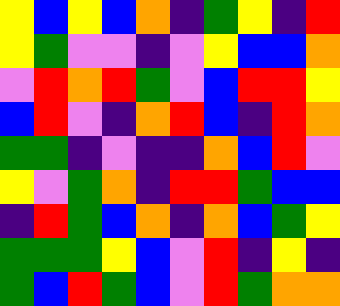[["yellow", "blue", "yellow", "blue", "orange", "indigo", "green", "yellow", "indigo", "red"], ["yellow", "green", "violet", "violet", "indigo", "violet", "yellow", "blue", "blue", "orange"], ["violet", "red", "orange", "red", "green", "violet", "blue", "red", "red", "yellow"], ["blue", "red", "violet", "indigo", "orange", "red", "blue", "indigo", "red", "orange"], ["green", "green", "indigo", "violet", "indigo", "indigo", "orange", "blue", "red", "violet"], ["yellow", "violet", "green", "orange", "indigo", "red", "red", "green", "blue", "blue"], ["indigo", "red", "green", "blue", "orange", "indigo", "orange", "blue", "green", "yellow"], ["green", "green", "green", "yellow", "blue", "violet", "red", "indigo", "yellow", "indigo"], ["green", "blue", "red", "green", "blue", "violet", "red", "green", "orange", "orange"]]